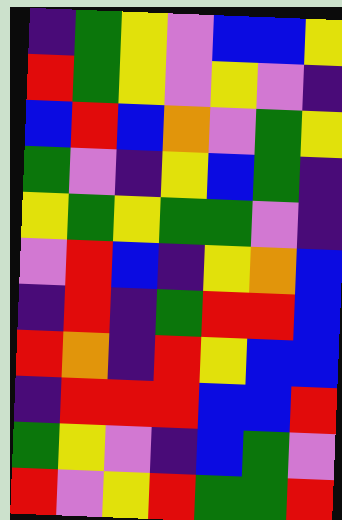[["indigo", "green", "yellow", "violet", "blue", "blue", "yellow"], ["red", "green", "yellow", "violet", "yellow", "violet", "indigo"], ["blue", "red", "blue", "orange", "violet", "green", "yellow"], ["green", "violet", "indigo", "yellow", "blue", "green", "indigo"], ["yellow", "green", "yellow", "green", "green", "violet", "indigo"], ["violet", "red", "blue", "indigo", "yellow", "orange", "blue"], ["indigo", "red", "indigo", "green", "red", "red", "blue"], ["red", "orange", "indigo", "red", "yellow", "blue", "blue"], ["indigo", "red", "red", "red", "blue", "blue", "red"], ["green", "yellow", "violet", "indigo", "blue", "green", "violet"], ["red", "violet", "yellow", "red", "green", "green", "red"]]